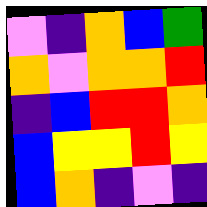[["violet", "indigo", "orange", "blue", "green"], ["orange", "violet", "orange", "orange", "red"], ["indigo", "blue", "red", "red", "orange"], ["blue", "yellow", "yellow", "red", "yellow"], ["blue", "orange", "indigo", "violet", "indigo"]]